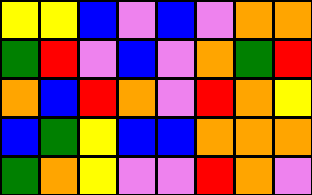[["yellow", "yellow", "blue", "violet", "blue", "violet", "orange", "orange"], ["green", "red", "violet", "blue", "violet", "orange", "green", "red"], ["orange", "blue", "red", "orange", "violet", "red", "orange", "yellow"], ["blue", "green", "yellow", "blue", "blue", "orange", "orange", "orange"], ["green", "orange", "yellow", "violet", "violet", "red", "orange", "violet"]]